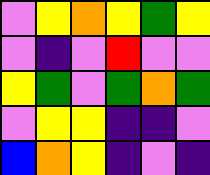[["violet", "yellow", "orange", "yellow", "green", "yellow"], ["violet", "indigo", "violet", "red", "violet", "violet"], ["yellow", "green", "violet", "green", "orange", "green"], ["violet", "yellow", "yellow", "indigo", "indigo", "violet"], ["blue", "orange", "yellow", "indigo", "violet", "indigo"]]